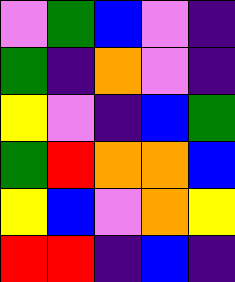[["violet", "green", "blue", "violet", "indigo"], ["green", "indigo", "orange", "violet", "indigo"], ["yellow", "violet", "indigo", "blue", "green"], ["green", "red", "orange", "orange", "blue"], ["yellow", "blue", "violet", "orange", "yellow"], ["red", "red", "indigo", "blue", "indigo"]]